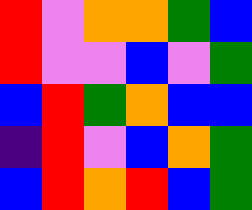[["red", "violet", "orange", "orange", "green", "blue"], ["red", "violet", "violet", "blue", "violet", "green"], ["blue", "red", "green", "orange", "blue", "blue"], ["indigo", "red", "violet", "blue", "orange", "green"], ["blue", "red", "orange", "red", "blue", "green"]]